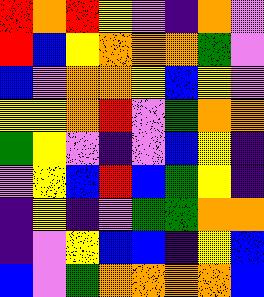[["red", "orange", "red", "yellow", "violet", "indigo", "orange", "violet"], ["red", "blue", "yellow", "orange", "orange", "orange", "green", "violet"], ["blue", "violet", "orange", "orange", "yellow", "blue", "yellow", "violet"], ["yellow", "yellow", "orange", "red", "violet", "green", "orange", "orange"], ["green", "yellow", "violet", "indigo", "violet", "blue", "yellow", "indigo"], ["violet", "yellow", "blue", "red", "blue", "green", "yellow", "indigo"], ["indigo", "yellow", "indigo", "violet", "green", "green", "orange", "orange"], ["indigo", "violet", "yellow", "blue", "blue", "indigo", "yellow", "blue"], ["blue", "violet", "green", "orange", "orange", "orange", "orange", "blue"]]